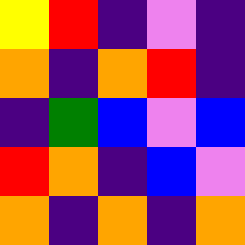[["yellow", "red", "indigo", "violet", "indigo"], ["orange", "indigo", "orange", "red", "indigo"], ["indigo", "green", "blue", "violet", "blue"], ["red", "orange", "indigo", "blue", "violet"], ["orange", "indigo", "orange", "indigo", "orange"]]